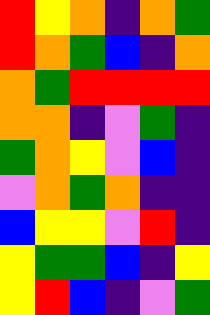[["red", "yellow", "orange", "indigo", "orange", "green"], ["red", "orange", "green", "blue", "indigo", "orange"], ["orange", "green", "red", "red", "red", "red"], ["orange", "orange", "indigo", "violet", "green", "indigo"], ["green", "orange", "yellow", "violet", "blue", "indigo"], ["violet", "orange", "green", "orange", "indigo", "indigo"], ["blue", "yellow", "yellow", "violet", "red", "indigo"], ["yellow", "green", "green", "blue", "indigo", "yellow"], ["yellow", "red", "blue", "indigo", "violet", "green"]]